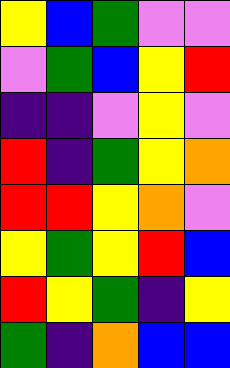[["yellow", "blue", "green", "violet", "violet"], ["violet", "green", "blue", "yellow", "red"], ["indigo", "indigo", "violet", "yellow", "violet"], ["red", "indigo", "green", "yellow", "orange"], ["red", "red", "yellow", "orange", "violet"], ["yellow", "green", "yellow", "red", "blue"], ["red", "yellow", "green", "indigo", "yellow"], ["green", "indigo", "orange", "blue", "blue"]]